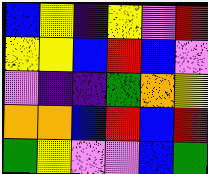[["blue", "yellow", "indigo", "yellow", "violet", "red"], ["yellow", "yellow", "blue", "red", "blue", "violet"], ["violet", "indigo", "indigo", "green", "orange", "yellow"], ["orange", "orange", "blue", "red", "blue", "red"], ["green", "yellow", "violet", "violet", "blue", "green"]]